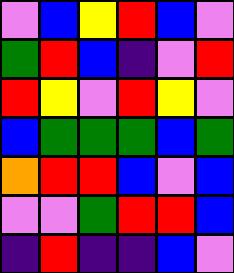[["violet", "blue", "yellow", "red", "blue", "violet"], ["green", "red", "blue", "indigo", "violet", "red"], ["red", "yellow", "violet", "red", "yellow", "violet"], ["blue", "green", "green", "green", "blue", "green"], ["orange", "red", "red", "blue", "violet", "blue"], ["violet", "violet", "green", "red", "red", "blue"], ["indigo", "red", "indigo", "indigo", "blue", "violet"]]